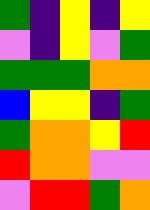[["green", "indigo", "yellow", "indigo", "yellow"], ["violet", "indigo", "yellow", "violet", "green"], ["green", "green", "green", "orange", "orange"], ["blue", "yellow", "yellow", "indigo", "green"], ["green", "orange", "orange", "yellow", "red"], ["red", "orange", "orange", "violet", "violet"], ["violet", "red", "red", "green", "orange"]]